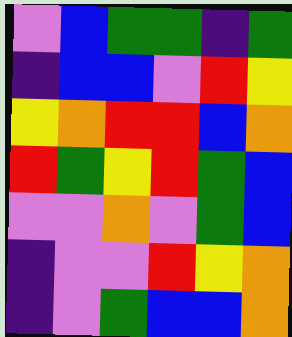[["violet", "blue", "green", "green", "indigo", "green"], ["indigo", "blue", "blue", "violet", "red", "yellow"], ["yellow", "orange", "red", "red", "blue", "orange"], ["red", "green", "yellow", "red", "green", "blue"], ["violet", "violet", "orange", "violet", "green", "blue"], ["indigo", "violet", "violet", "red", "yellow", "orange"], ["indigo", "violet", "green", "blue", "blue", "orange"]]